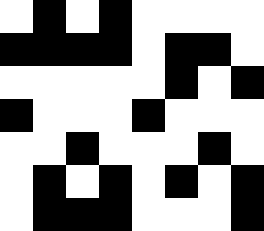[["white", "black", "white", "black", "white", "white", "white", "white"], ["black", "black", "black", "black", "white", "black", "black", "white"], ["white", "white", "white", "white", "white", "black", "white", "black"], ["black", "white", "white", "white", "black", "white", "white", "white"], ["white", "white", "black", "white", "white", "white", "black", "white"], ["white", "black", "white", "black", "white", "black", "white", "black"], ["white", "black", "black", "black", "white", "white", "white", "black"]]